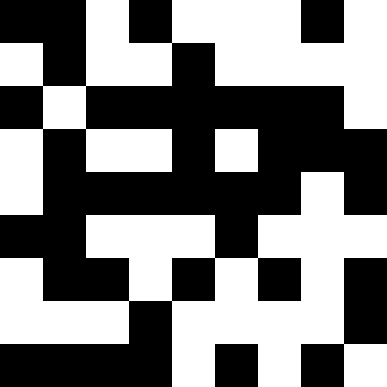[["black", "black", "white", "black", "white", "white", "white", "black", "white"], ["white", "black", "white", "white", "black", "white", "white", "white", "white"], ["black", "white", "black", "black", "black", "black", "black", "black", "white"], ["white", "black", "white", "white", "black", "white", "black", "black", "black"], ["white", "black", "black", "black", "black", "black", "black", "white", "black"], ["black", "black", "white", "white", "white", "black", "white", "white", "white"], ["white", "black", "black", "white", "black", "white", "black", "white", "black"], ["white", "white", "white", "black", "white", "white", "white", "white", "black"], ["black", "black", "black", "black", "white", "black", "white", "black", "white"]]